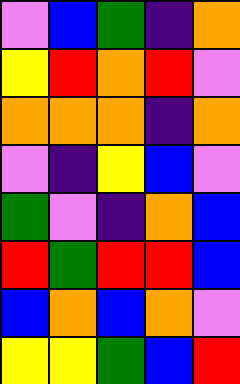[["violet", "blue", "green", "indigo", "orange"], ["yellow", "red", "orange", "red", "violet"], ["orange", "orange", "orange", "indigo", "orange"], ["violet", "indigo", "yellow", "blue", "violet"], ["green", "violet", "indigo", "orange", "blue"], ["red", "green", "red", "red", "blue"], ["blue", "orange", "blue", "orange", "violet"], ["yellow", "yellow", "green", "blue", "red"]]